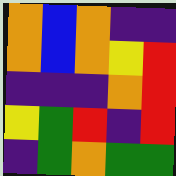[["orange", "blue", "orange", "indigo", "indigo"], ["orange", "blue", "orange", "yellow", "red"], ["indigo", "indigo", "indigo", "orange", "red"], ["yellow", "green", "red", "indigo", "red"], ["indigo", "green", "orange", "green", "green"]]